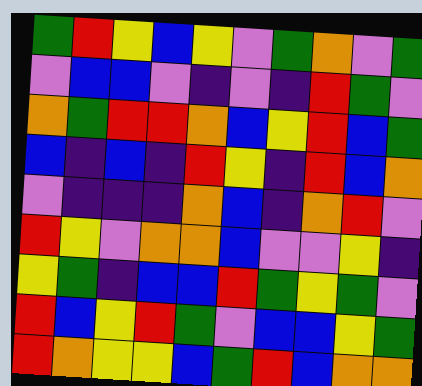[["green", "red", "yellow", "blue", "yellow", "violet", "green", "orange", "violet", "green"], ["violet", "blue", "blue", "violet", "indigo", "violet", "indigo", "red", "green", "violet"], ["orange", "green", "red", "red", "orange", "blue", "yellow", "red", "blue", "green"], ["blue", "indigo", "blue", "indigo", "red", "yellow", "indigo", "red", "blue", "orange"], ["violet", "indigo", "indigo", "indigo", "orange", "blue", "indigo", "orange", "red", "violet"], ["red", "yellow", "violet", "orange", "orange", "blue", "violet", "violet", "yellow", "indigo"], ["yellow", "green", "indigo", "blue", "blue", "red", "green", "yellow", "green", "violet"], ["red", "blue", "yellow", "red", "green", "violet", "blue", "blue", "yellow", "green"], ["red", "orange", "yellow", "yellow", "blue", "green", "red", "blue", "orange", "orange"]]